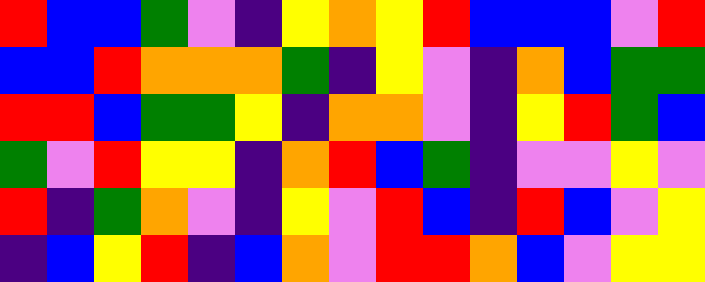[["red", "blue", "blue", "green", "violet", "indigo", "yellow", "orange", "yellow", "red", "blue", "blue", "blue", "violet", "red"], ["blue", "blue", "red", "orange", "orange", "orange", "green", "indigo", "yellow", "violet", "indigo", "orange", "blue", "green", "green"], ["red", "red", "blue", "green", "green", "yellow", "indigo", "orange", "orange", "violet", "indigo", "yellow", "red", "green", "blue"], ["green", "violet", "red", "yellow", "yellow", "indigo", "orange", "red", "blue", "green", "indigo", "violet", "violet", "yellow", "violet"], ["red", "indigo", "green", "orange", "violet", "indigo", "yellow", "violet", "red", "blue", "indigo", "red", "blue", "violet", "yellow"], ["indigo", "blue", "yellow", "red", "indigo", "blue", "orange", "violet", "red", "red", "orange", "blue", "violet", "yellow", "yellow"]]